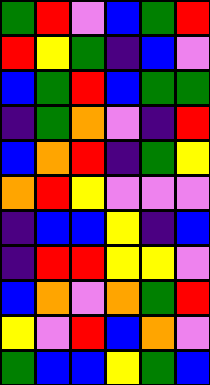[["green", "red", "violet", "blue", "green", "red"], ["red", "yellow", "green", "indigo", "blue", "violet"], ["blue", "green", "red", "blue", "green", "green"], ["indigo", "green", "orange", "violet", "indigo", "red"], ["blue", "orange", "red", "indigo", "green", "yellow"], ["orange", "red", "yellow", "violet", "violet", "violet"], ["indigo", "blue", "blue", "yellow", "indigo", "blue"], ["indigo", "red", "red", "yellow", "yellow", "violet"], ["blue", "orange", "violet", "orange", "green", "red"], ["yellow", "violet", "red", "blue", "orange", "violet"], ["green", "blue", "blue", "yellow", "green", "blue"]]